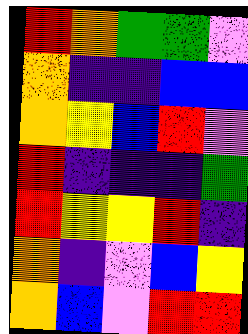[["red", "orange", "green", "green", "violet"], ["orange", "indigo", "indigo", "blue", "blue"], ["orange", "yellow", "blue", "red", "violet"], ["red", "indigo", "indigo", "indigo", "green"], ["red", "yellow", "yellow", "red", "indigo"], ["orange", "indigo", "violet", "blue", "yellow"], ["orange", "blue", "violet", "red", "red"]]